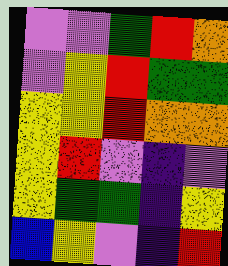[["violet", "violet", "green", "red", "orange"], ["violet", "yellow", "red", "green", "green"], ["yellow", "yellow", "red", "orange", "orange"], ["yellow", "red", "violet", "indigo", "violet"], ["yellow", "green", "green", "indigo", "yellow"], ["blue", "yellow", "violet", "indigo", "red"]]